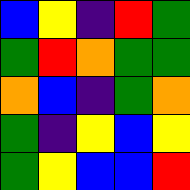[["blue", "yellow", "indigo", "red", "green"], ["green", "red", "orange", "green", "green"], ["orange", "blue", "indigo", "green", "orange"], ["green", "indigo", "yellow", "blue", "yellow"], ["green", "yellow", "blue", "blue", "red"]]